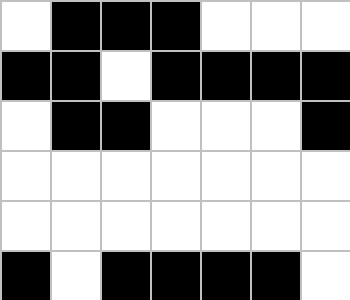[["white", "black", "black", "black", "white", "white", "white"], ["black", "black", "white", "black", "black", "black", "black"], ["white", "black", "black", "white", "white", "white", "black"], ["white", "white", "white", "white", "white", "white", "white"], ["white", "white", "white", "white", "white", "white", "white"], ["black", "white", "black", "black", "black", "black", "white"]]